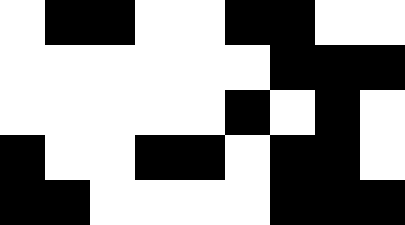[["white", "black", "black", "white", "white", "black", "black", "white", "white"], ["white", "white", "white", "white", "white", "white", "black", "black", "black"], ["white", "white", "white", "white", "white", "black", "white", "black", "white"], ["black", "white", "white", "black", "black", "white", "black", "black", "white"], ["black", "black", "white", "white", "white", "white", "black", "black", "black"]]